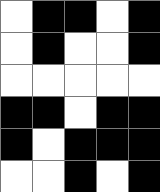[["white", "black", "black", "white", "black"], ["white", "black", "white", "white", "black"], ["white", "white", "white", "white", "white"], ["black", "black", "white", "black", "black"], ["black", "white", "black", "black", "black"], ["white", "white", "black", "white", "black"]]